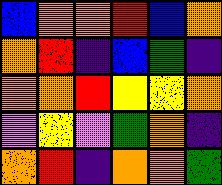[["blue", "orange", "orange", "red", "blue", "orange"], ["orange", "red", "indigo", "blue", "green", "indigo"], ["orange", "orange", "red", "yellow", "yellow", "orange"], ["violet", "yellow", "violet", "green", "orange", "indigo"], ["orange", "red", "indigo", "orange", "orange", "green"]]